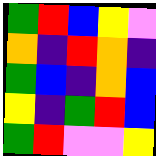[["green", "red", "blue", "yellow", "violet"], ["orange", "indigo", "red", "orange", "indigo"], ["green", "blue", "indigo", "orange", "blue"], ["yellow", "indigo", "green", "red", "blue"], ["green", "red", "violet", "violet", "yellow"]]